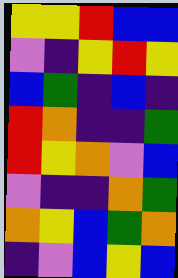[["yellow", "yellow", "red", "blue", "blue"], ["violet", "indigo", "yellow", "red", "yellow"], ["blue", "green", "indigo", "blue", "indigo"], ["red", "orange", "indigo", "indigo", "green"], ["red", "yellow", "orange", "violet", "blue"], ["violet", "indigo", "indigo", "orange", "green"], ["orange", "yellow", "blue", "green", "orange"], ["indigo", "violet", "blue", "yellow", "blue"]]